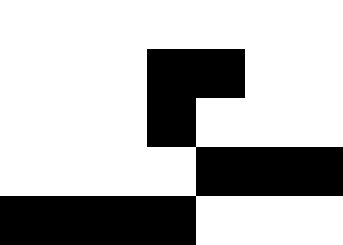[["white", "white", "white", "white", "white", "white", "white"], ["white", "white", "white", "black", "black", "white", "white"], ["white", "white", "white", "black", "white", "white", "white"], ["white", "white", "white", "white", "black", "black", "black"], ["black", "black", "black", "black", "white", "white", "white"]]